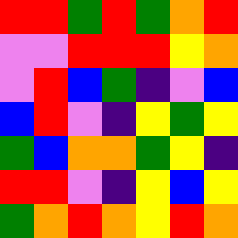[["red", "red", "green", "red", "green", "orange", "red"], ["violet", "violet", "red", "red", "red", "yellow", "orange"], ["violet", "red", "blue", "green", "indigo", "violet", "blue"], ["blue", "red", "violet", "indigo", "yellow", "green", "yellow"], ["green", "blue", "orange", "orange", "green", "yellow", "indigo"], ["red", "red", "violet", "indigo", "yellow", "blue", "yellow"], ["green", "orange", "red", "orange", "yellow", "red", "orange"]]